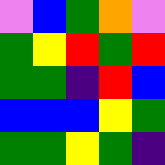[["violet", "blue", "green", "orange", "violet"], ["green", "yellow", "red", "green", "red"], ["green", "green", "indigo", "red", "blue"], ["blue", "blue", "blue", "yellow", "green"], ["green", "green", "yellow", "green", "indigo"]]